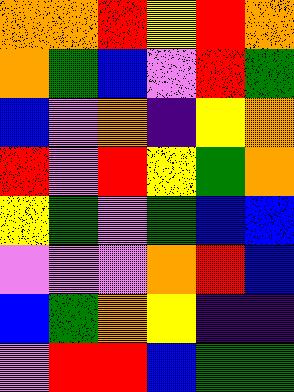[["orange", "orange", "red", "yellow", "red", "orange"], ["orange", "green", "blue", "violet", "red", "green"], ["blue", "violet", "orange", "indigo", "yellow", "orange"], ["red", "violet", "red", "yellow", "green", "orange"], ["yellow", "green", "violet", "green", "blue", "blue"], ["violet", "violet", "violet", "orange", "red", "blue"], ["blue", "green", "orange", "yellow", "indigo", "indigo"], ["violet", "red", "red", "blue", "green", "green"]]